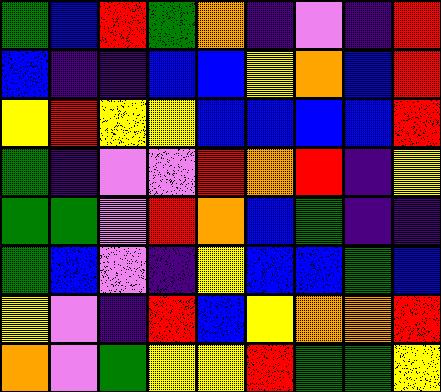[["green", "blue", "red", "green", "orange", "indigo", "violet", "indigo", "red"], ["blue", "indigo", "indigo", "blue", "blue", "yellow", "orange", "blue", "red"], ["yellow", "red", "yellow", "yellow", "blue", "blue", "blue", "blue", "red"], ["green", "indigo", "violet", "violet", "red", "orange", "red", "indigo", "yellow"], ["green", "green", "violet", "red", "orange", "blue", "green", "indigo", "indigo"], ["green", "blue", "violet", "indigo", "yellow", "blue", "blue", "green", "blue"], ["yellow", "violet", "indigo", "red", "blue", "yellow", "orange", "orange", "red"], ["orange", "violet", "green", "yellow", "yellow", "red", "green", "green", "yellow"]]